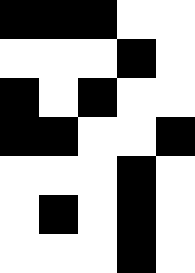[["black", "black", "black", "white", "white"], ["white", "white", "white", "black", "white"], ["black", "white", "black", "white", "white"], ["black", "black", "white", "white", "black"], ["white", "white", "white", "black", "white"], ["white", "black", "white", "black", "white"], ["white", "white", "white", "black", "white"]]